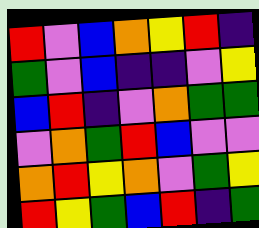[["red", "violet", "blue", "orange", "yellow", "red", "indigo"], ["green", "violet", "blue", "indigo", "indigo", "violet", "yellow"], ["blue", "red", "indigo", "violet", "orange", "green", "green"], ["violet", "orange", "green", "red", "blue", "violet", "violet"], ["orange", "red", "yellow", "orange", "violet", "green", "yellow"], ["red", "yellow", "green", "blue", "red", "indigo", "green"]]